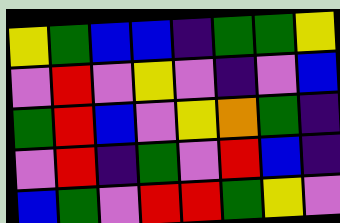[["yellow", "green", "blue", "blue", "indigo", "green", "green", "yellow"], ["violet", "red", "violet", "yellow", "violet", "indigo", "violet", "blue"], ["green", "red", "blue", "violet", "yellow", "orange", "green", "indigo"], ["violet", "red", "indigo", "green", "violet", "red", "blue", "indigo"], ["blue", "green", "violet", "red", "red", "green", "yellow", "violet"]]